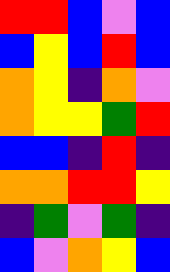[["red", "red", "blue", "violet", "blue"], ["blue", "yellow", "blue", "red", "blue"], ["orange", "yellow", "indigo", "orange", "violet"], ["orange", "yellow", "yellow", "green", "red"], ["blue", "blue", "indigo", "red", "indigo"], ["orange", "orange", "red", "red", "yellow"], ["indigo", "green", "violet", "green", "indigo"], ["blue", "violet", "orange", "yellow", "blue"]]